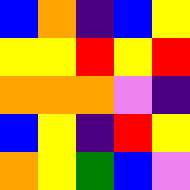[["blue", "orange", "indigo", "blue", "yellow"], ["yellow", "yellow", "red", "yellow", "red"], ["orange", "orange", "orange", "violet", "indigo"], ["blue", "yellow", "indigo", "red", "yellow"], ["orange", "yellow", "green", "blue", "violet"]]